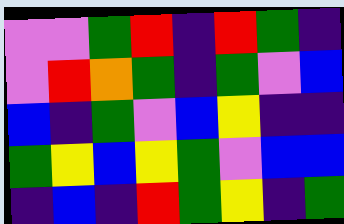[["violet", "violet", "green", "red", "indigo", "red", "green", "indigo"], ["violet", "red", "orange", "green", "indigo", "green", "violet", "blue"], ["blue", "indigo", "green", "violet", "blue", "yellow", "indigo", "indigo"], ["green", "yellow", "blue", "yellow", "green", "violet", "blue", "blue"], ["indigo", "blue", "indigo", "red", "green", "yellow", "indigo", "green"]]